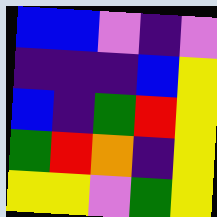[["blue", "blue", "violet", "indigo", "violet"], ["indigo", "indigo", "indigo", "blue", "yellow"], ["blue", "indigo", "green", "red", "yellow"], ["green", "red", "orange", "indigo", "yellow"], ["yellow", "yellow", "violet", "green", "yellow"]]